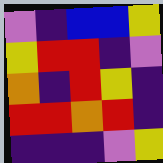[["violet", "indigo", "blue", "blue", "yellow"], ["yellow", "red", "red", "indigo", "violet"], ["orange", "indigo", "red", "yellow", "indigo"], ["red", "red", "orange", "red", "indigo"], ["indigo", "indigo", "indigo", "violet", "yellow"]]